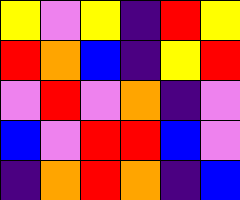[["yellow", "violet", "yellow", "indigo", "red", "yellow"], ["red", "orange", "blue", "indigo", "yellow", "red"], ["violet", "red", "violet", "orange", "indigo", "violet"], ["blue", "violet", "red", "red", "blue", "violet"], ["indigo", "orange", "red", "orange", "indigo", "blue"]]